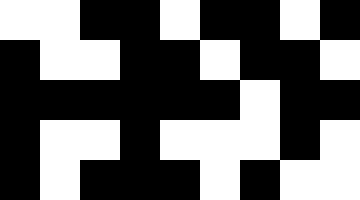[["white", "white", "black", "black", "white", "black", "black", "white", "black"], ["black", "white", "white", "black", "black", "white", "black", "black", "white"], ["black", "black", "black", "black", "black", "black", "white", "black", "black"], ["black", "white", "white", "black", "white", "white", "white", "black", "white"], ["black", "white", "black", "black", "black", "white", "black", "white", "white"]]